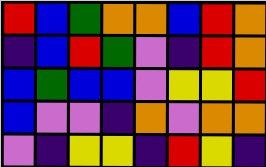[["red", "blue", "green", "orange", "orange", "blue", "red", "orange"], ["indigo", "blue", "red", "green", "violet", "indigo", "red", "orange"], ["blue", "green", "blue", "blue", "violet", "yellow", "yellow", "red"], ["blue", "violet", "violet", "indigo", "orange", "violet", "orange", "orange"], ["violet", "indigo", "yellow", "yellow", "indigo", "red", "yellow", "indigo"]]